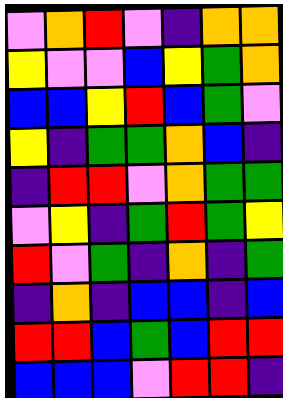[["violet", "orange", "red", "violet", "indigo", "orange", "orange"], ["yellow", "violet", "violet", "blue", "yellow", "green", "orange"], ["blue", "blue", "yellow", "red", "blue", "green", "violet"], ["yellow", "indigo", "green", "green", "orange", "blue", "indigo"], ["indigo", "red", "red", "violet", "orange", "green", "green"], ["violet", "yellow", "indigo", "green", "red", "green", "yellow"], ["red", "violet", "green", "indigo", "orange", "indigo", "green"], ["indigo", "orange", "indigo", "blue", "blue", "indigo", "blue"], ["red", "red", "blue", "green", "blue", "red", "red"], ["blue", "blue", "blue", "violet", "red", "red", "indigo"]]